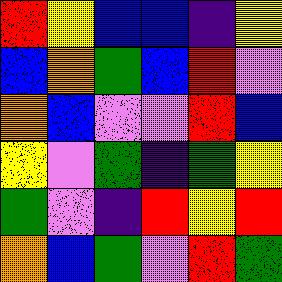[["red", "yellow", "blue", "blue", "indigo", "yellow"], ["blue", "orange", "green", "blue", "red", "violet"], ["orange", "blue", "violet", "violet", "red", "blue"], ["yellow", "violet", "green", "indigo", "green", "yellow"], ["green", "violet", "indigo", "red", "yellow", "red"], ["orange", "blue", "green", "violet", "red", "green"]]